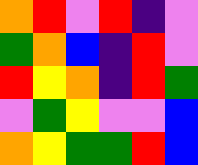[["orange", "red", "violet", "red", "indigo", "violet"], ["green", "orange", "blue", "indigo", "red", "violet"], ["red", "yellow", "orange", "indigo", "red", "green"], ["violet", "green", "yellow", "violet", "violet", "blue"], ["orange", "yellow", "green", "green", "red", "blue"]]